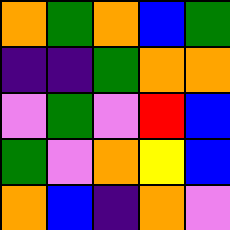[["orange", "green", "orange", "blue", "green"], ["indigo", "indigo", "green", "orange", "orange"], ["violet", "green", "violet", "red", "blue"], ["green", "violet", "orange", "yellow", "blue"], ["orange", "blue", "indigo", "orange", "violet"]]